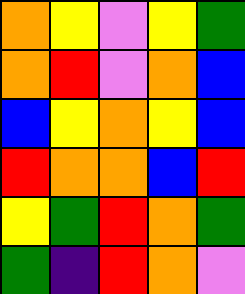[["orange", "yellow", "violet", "yellow", "green"], ["orange", "red", "violet", "orange", "blue"], ["blue", "yellow", "orange", "yellow", "blue"], ["red", "orange", "orange", "blue", "red"], ["yellow", "green", "red", "orange", "green"], ["green", "indigo", "red", "orange", "violet"]]